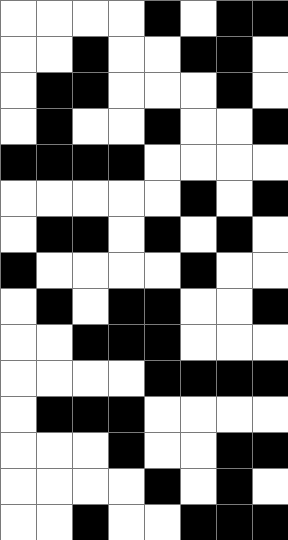[["white", "white", "white", "white", "black", "white", "black", "black"], ["white", "white", "black", "white", "white", "black", "black", "white"], ["white", "black", "black", "white", "white", "white", "black", "white"], ["white", "black", "white", "white", "black", "white", "white", "black"], ["black", "black", "black", "black", "white", "white", "white", "white"], ["white", "white", "white", "white", "white", "black", "white", "black"], ["white", "black", "black", "white", "black", "white", "black", "white"], ["black", "white", "white", "white", "white", "black", "white", "white"], ["white", "black", "white", "black", "black", "white", "white", "black"], ["white", "white", "black", "black", "black", "white", "white", "white"], ["white", "white", "white", "white", "black", "black", "black", "black"], ["white", "black", "black", "black", "white", "white", "white", "white"], ["white", "white", "white", "black", "white", "white", "black", "black"], ["white", "white", "white", "white", "black", "white", "black", "white"], ["white", "white", "black", "white", "white", "black", "black", "black"]]